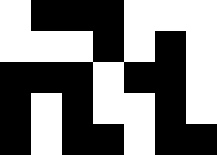[["white", "black", "black", "black", "white", "white", "white"], ["white", "white", "white", "black", "white", "black", "white"], ["black", "black", "black", "white", "black", "black", "white"], ["black", "white", "black", "white", "white", "black", "white"], ["black", "white", "black", "black", "white", "black", "black"]]